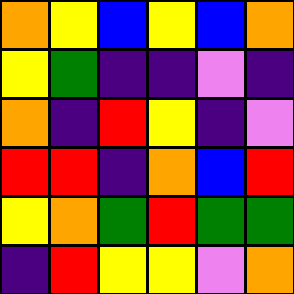[["orange", "yellow", "blue", "yellow", "blue", "orange"], ["yellow", "green", "indigo", "indigo", "violet", "indigo"], ["orange", "indigo", "red", "yellow", "indigo", "violet"], ["red", "red", "indigo", "orange", "blue", "red"], ["yellow", "orange", "green", "red", "green", "green"], ["indigo", "red", "yellow", "yellow", "violet", "orange"]]